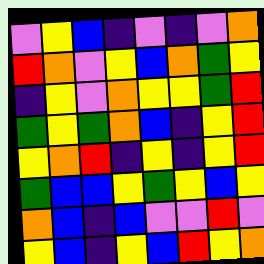[["violet", "yellow", "blue", "indigo", "violet", "indigo", "violet", "orange"], ["red", "orange", "violet", "yellow", "blue", "orange", "green", "yellow"], ["indigo", "yellow", "violet", "orange", "yellow", "yellow", "green", "red"], ["green", "yellow", "green", "orange", "blue", "indigo", "yellow", "red"], ["yellow", "orange", "red", "indigo", "yellow", "indigo", "yellow", "red"], ["green", "blue", "blue", "yellow", "green", "yellow", "blue", "yellow"], ["orange", "blue", "indigo", "blue", "violet", "violet", "red", "violet"], ["yellow", "blue", "indigo", "yellow", "blue", "red", "yellow", "orange"]]